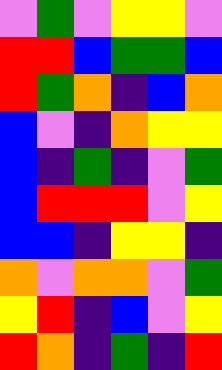[["violet", "green", "violet", "yellow", "yellow", "violet"], ["red", "red", "blue", "green", "green", "blue"], ["red", "green", "orange", "indigo", "blue", "orange"], ["blue", "violet", "indigo", "orange", "yellow", "yellow"], ["blue", "indigo", "green", "indigo", "violet", "green"], ["blue", "red", "red", "red", "violet", "yellow"], ["blue", "blue", "indigo", "yellow", "yellow", "indigo"], ["orange", "violet", "orange", "orange", "violet", "green"], ["yellow", "red", "indigo", "blue", "violet", "yellow"], ["red", "orange", "indigo", "green", "indigo", "red"]]